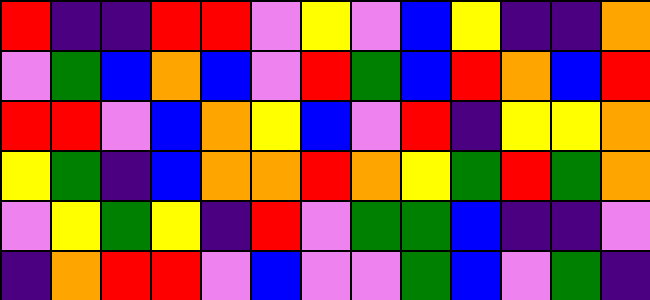[["red", "indigo", "indigo", "red", "red", "violet", "yellow", "violet", "blue", "yellow", "indigo", "indigo", "orange"], ["violet", "green", "blue", "orange", "blue", "violet", "red", "green", "blue", "red", "orange", "blue", "red"], ["red", "red", "violet", "blue", "orange", "yellow", "blue", "violet", "red", "indigo", "yellow", "yellow", "orange"], ["yellow", "green", "indigo", "blue", "orange", "orange", "red", "orange", "yellow", "green", "red", "green", "orange"], ["violet", "yellow", "green", "yellow", "indigo", "red", "violet", "green", "green", "blue", "indigo", "indigo", "violet"], ["indigo", "orange", "red", "red", "violet", "blue", "violet", "violet", "green", "blue", "violet", "green", "indigo"]]